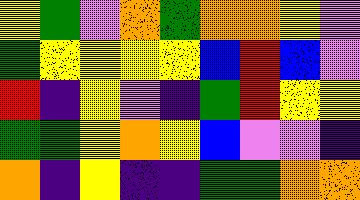[["yellow", "green", "violet", "orange", "green", "orange", "orange", "yellow", "violet"], ["green", "yellow", "yellow", "yellow", "yellow", "blue", "red", "blue", "violet"], ["red", "indigo", "yellow", "violet", "indigo", "green", "red", "yellow", "yellow"], ["green", "green", "yellow", "orange", "yellow", "blue", "violet", "violet", "indigo"], ["orange", "indigo", "yellow", "indigo", "indigo", "green", "green", "orange", "orange"]]